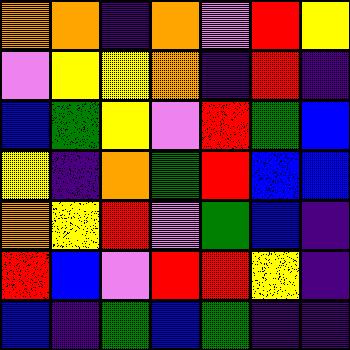[["orange", "orange", "indigo", "orange", "violet", "red", "yellow"], ["violet", "yellow", "yellow", "orange", "indigo", "red", "indigo"], ["blue", "green", "yellow", "violet", "red", "green", "blue"], ["yellow", "indigo", "orange", "green", "red", "blue", "blue"], ["orange", "yellow", "red", "violet", "green", "blue", "indigo"], ["red", "blue", "violet", "red", "red", "yellow", "indigo"], ["blue", "indigo", "green", "blue", "green", "indigo", "indigo"]]